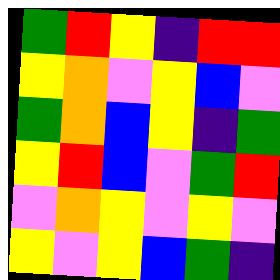[["green", "red", "yellow", "indigo", "red", "red"], ["yellow", "orange", "violet", "yellow", "blue", "violet"], ["green", "orange", "blue", "yellow", "indigo", "green"], ["yellow", "red", "blue", "violet", "green", "red"], ["violet", "orange", "yellow", "violet", "yellow", "violet"], ["yellow", "violet", "yellow", "blue", "green", "indigo"]]